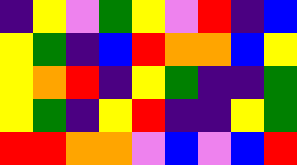[["indigo", "yellow", "violet", "green", "yellow", "violet", "red", "indigo", "blue"], ["yellow", "green", "indigo", "blue", "red", "orange", "orange", "blue", "yellow"], ["yellow", "orange", "red", "indigo", "yellow", "green", "indigo", "indigo", "green"], ["yellow", "green", "indigo", "yellow", "red", "indigo", "indigo", "yellow", "green"], ["red", "red", "orange", "orange", "violet", "blue", "violet", "blue", "red"]]